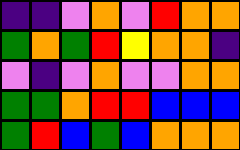[["indigo", "indigo", "violet", "orange", "violet", "red", "orange", "orange"], ["green", "orange", "green", "red", "yellow", "orange", "orange", "indigo"], ["violet", "indigo", "violet", "orange", "violet", "violet", "orange", "orange"], ["green", "green", "orange", "red", "red", "blue", "blue", "blue"], ["green", "red", "blue", "green", "blue", "orange", "orange", "orange"]]